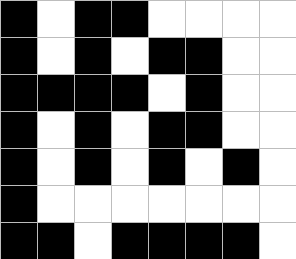[["black", "white", "black", "black", "white", "white", "white", "white"], ["black", "white", "black", "white", "black", "black", "white", "white"], ["black", "black", "black", "black", "white", "black", "white", "white"], ["black", "white", "black", "white", "black", "black", "white", "white"], ["black", "white", "black", "white", "black", "white", "black", "white"], ["black", "white", "white", "white", "white", "white", "white", "white"], ["black", "black", "white", "black", "black", "black", "black", "white"]]